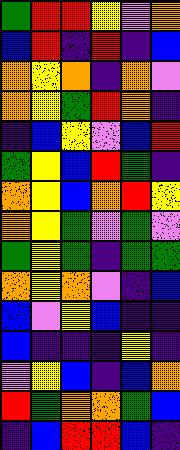[["green", "red", "red", "yellow", "violet", "orange"], ["blue", "red", "indigo", "red", "indigo", "blue"], ["orange", "yellow", "orange", "indigo", "orange", "violet"], ["orange", "yellow", "green", "red", "orange", "indigo"], ["indigo", "blue", "yellow", "violet", "blue", "red"], ["green", "yellow", "blue", "red", "green", "indigo"], ["orange", "yellow", "blue", "orange", "red", "yellow"], ["orange", "yellow", "green", "violet", "green", "violet"], ["green", "yellow", "green", "indigo", "green", "green"], ["orange", "yellow", "orange", "violet", "indigo", "blue"], ["blue", "violet", "yellow", "blue", "indigo", "indigo"], ["blue", "indigo", "indigo", "indigo", "yellow", "indigo"], ["violet", "yellow", "blue", "indigo", "blue", "orange"], ["red", "green", "orange", "orange", "green", "blue"], ["indigo", "blue", "red", "red", "blue", "indigo"]]